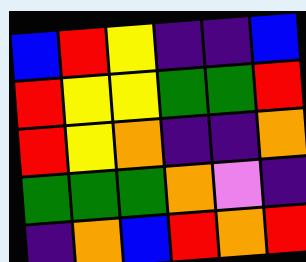[["blue", "red", "yellow", "indigo", "indigo", "blue"], ["red", "yellow", "yellow", "green", "green", "red"], ["red", "yellow", "orange", "indigo", "indigo", "orange"], ["green", "green", "green", "orange", "violet", "indigo"], ["indigo", "orange", "blue", "red", "orange", "red"]]